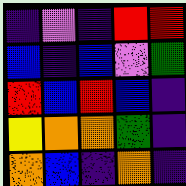[["indigo", "violet", "indigo", "red", "red"], ["blue", "indigo", "blue", "violet", "green"], ["red", "blue", "red", "blue", "indigo"], ["yellow", "orange", "orange", "green", "indigo"], ["orange", "blue", "indigo", "orange", "indigo"]]